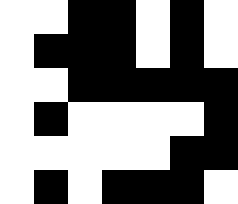[["white", "white", "black", "black", "white", "black", "white"], ["white", "black", "black", "black", "white", "black", "white"], ["white", "white", "black", "black", "black", "black", "black"], ["white", "black", "white", "white", "white", "white", "black"], ["white", "white", "white", "white", "white", "black", "black"], ["white", "black", "white", "black", "black", "black", "white"]]